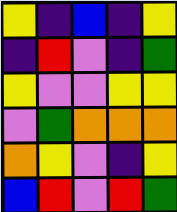[["yellow", "indigo", "blue", "indigo", "yellow"], ["indigo", "red", "violet", "indigo", "green"], ["yellow", "violet", "violet", "yellow", "yellow"], ["violet", "green", "orange", "orange", "orange"], ["orange", "yellow", "violet", "indigo", "yellow"], ["blue", "red", "violet", "red", "green"]]